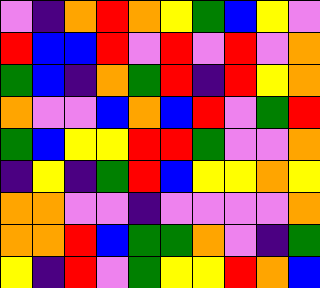[["violet", "indigo", "orange", "red", "orange", "yellow", "green", "blue", "yellow", "violet"], ["red", "blue", "blue", "red", "violet", "red", "violet", "red", "violet", "orange"], ["green", "blue", "indigo", "orange", "green", "red", "indigo", "red", "yellow", "orange"], ["orange", "violet", "violet", "blue", "orange", "blue", "red", "violet", "green", "red"], ["green", "blue", "yellow", "yellow", "red", "red", "green", "violet", "violet", "orange"], ["indigo", "yellow", "indigo", "green", "red", "blue", "yellow", "yellow", "orange", "yellow"], ["orange", "orange", "violet", "violet", "indigo", "violet", "violet", "violet", "violet", "orange"], ["orange", "orange", "red", "blue", "green", "green", "orange", "violet", "indigo", "green"], ["yellow", "indigo", "red", "violet", "green", "yellow", "yellow", "red", "orange", "blue"]]